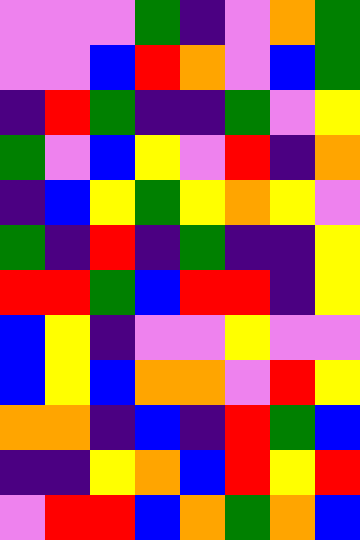[["violet", "violet", "violet", "green", "indigo", "violet", "orange", "green"], ["violet", "violet", "blue", "red", "orange", "violet", "blue", "green"], ["indigo", "red", "green", "indigo", "indigo", "green", "violet", "yellow"], ["green", "violet", "blue", "yellow", "violet", "red", "indigo", "orange"], ["indigo", "blue", "yellow", "green", "yellow", "orange", "yellow", "violet"], ["green", "indigo", "red", "indigo", "green", "indigo", "indigo", "yellow"], ["red", "red", "green", "blue", "red", "red", "indigo", "yellow"], ["blue", "yellow", "indigo", "violet", "violet", "yellow", "violet", "violet"], ["blue", "yellow", "blue", "orange", "orange", "violet", "red", "yellow"], ["orange", "orange", "indigo", "blue", "indigo", "red", "green", "blue"], ["indigo", "indigo", "yellow", "orange", "blue", "red", "yellow", "red"], ["violet", "red", "red", "blue", "orange", "green", "orange", "blue"]]